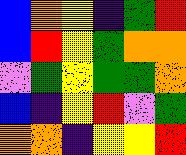[["blue", "orange", "yellow", "indigo", "green", "red"], ["blue", "red", "yellow", "green", "orange", "orange"], ["violet", "green", "yellow", "green", "green", "orange"], ["blue", "indigo", "yellow", "red", "violet", "green"], ["orange", "orange", "indigo", "yellow", "yellow", "red"]]